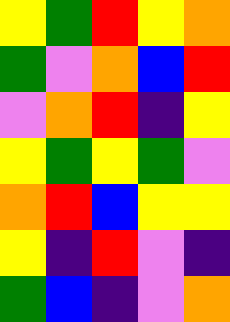[["yellow", "green", "red", "yellow", "orange"], ["green", "violet", "orange", "blue", "red"], ["violet", "orange", "red", "indigo", "yellow"], ["yellow", "green", "yellow", "green", "violet"], ["orange", "red", "blue", "yellow", "yellow"], ["yellow", "indigo", "red", "violet", "indigo"], ["green", "blue", "indigo", "violet", "orange"]]